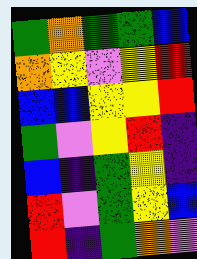[["green", "orange", "green", "green", "blue"], ["orange", "yellow", "violet", "yellow", "red"], ["blue", "blue", "yellow", "yellow", "red"], ["green", "violet", "yellow", "red", "indigo"], ["blue", "indigo", "green", "yellow", "indigo"], ["red", "violet", "green", "yellow", "blue"], ["red", "indigo", "green", "orange", "violet"]]